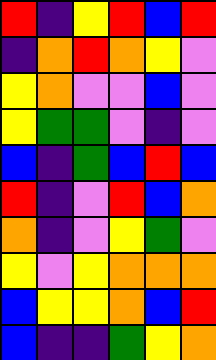[["red", "indigo", "yellow", "red", "blue", "red"], ["indigo", "orange", "red", "orange", "yellow", "violet"], ["yellow", "orange", "violet", "violet", "blue", "violet"], ["yellow", "green", "green", "violet", "indigo", "violet"], ["blue", "indigo", "green", "blue", "red", "blue"], ["red", "indigo", "violet", "red", "blue", "orange"], ["orange", "indigo", "violet", "yellow", "green", "violet"], ["yellow", "violet", "yellow", "orange", "orange", "orange"], ["blue", "yellow", "yellow", "orange", "blue", "red"], ["blue", "indigo", "indigo", "green", "yellow", "orange"]]